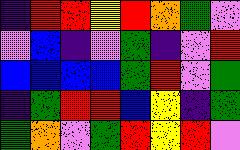[["indigo", "red", "red", "yellow", "red", "orange", "green", "violet"], ["violet", "blue", "indigo", "violet", "green", "indigo", "violet", "red"], ["blue", "blue", "blue", "blue", "green", "red", "violet", "green"], ["indigo", "green", "red", "red", "blue", "yellow", "indigo", "green"], ["green", "orange", "violet", "green", "red", "yellow", "red", "violet"]]